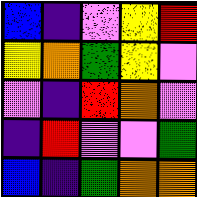[["blue", "indigo", "violet", "yellow", "red"], ["yellow", "orange", "green", "yellow", "violet"], ["violet", "indigo", "red", "orange", "violet"], ["indigo", "red", "violet", "violet", "green"], ["blue", "indigo", "green", "orange", "orange"]]